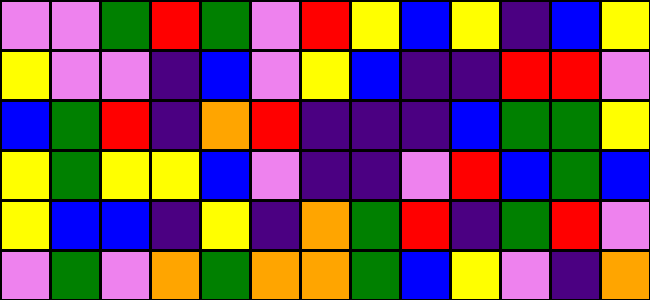[["violet", "violet", "green", "red", "green", "violet", "red", "yellow", "blue", "yellow", "indigo", "blue", "yellow"], ["yellow", "violet", "violet", "indigo", "blue", "violet", "yellow", "blue", "indigo", "indigo", "red", "red", "violet"], ["blue", "green", "red", "indigo", "orange", "red", "indigo", "indigo", "indigo", "blue", "green", "green", "yellow"], ["yellow", "green", "yellow", "yellow", "blue", "violet", "indigo", "indigo", "violet", "red", "blue", "green", "blue"], ["yellow", "blue", "blue", "indigo", "yellow", "indigo", "orange", "green", "red", "indigo", "green", "red", "violet"], ["violet", "green", "violet", "orange", "green", "orange", "orange", "green", "blue", "yellow", "violet", "indigo", "orange"]]